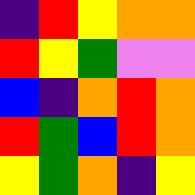[["indigo", "red", "yellow", "orange", "orange"], ["red", "yellow", "green", "violet", "violet"], ["blue", "indigo", "orange", "red", "orange"], ["red", "green", "blue", "red", "orange"], ["yellow", "green", "orange", "indigo", "yellow"]]